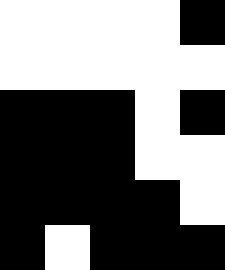[["white", "white", "white", "white", "black"], ["white", "white", "white", "white", "white"], ["black", "black", "black", "white", "black"], ["black", "black", "black", "white", "white"], ["black", "black", "black", "black", "white"], ["black", "white", "black", "black", "black"]]